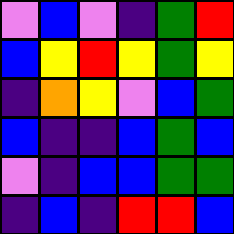[["violet", "blue", "violet", "indigo", "green", "red"], ["blue", "yellow", "red", "yellow", "green", "yellow"], ["indigo", "orange", "yellow", "violet", "blue", "green"], ["blue", "indigo", "indigo", "blue", "green", "blue"], ["violet", "indigo", "blue", "blue", "green", "green"], ["indigo", "blue", "indigo", "red", "red", "blue"]]